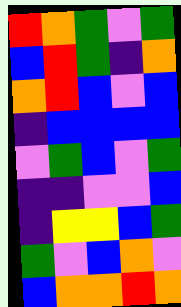[["red", "orange", "green", "violet", "green"], ["blue", "red", "green", "indigo", "orange"], ["orange", "red", "blue", "violet", "blue"], ["indigo", "blue", "blue", "blue", "blue"], ["violet", "green", "blue", "violet", "green"], ["indigo", "indigo", "violet", "violet", "blue"], ["indigo", "yellow", "yellow", "blue", "green"], ["green", "violet", "blue", "orange", "violet"], ["blue", "orange", "orange", "red", "orange"]]